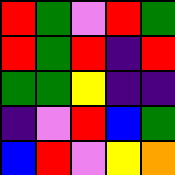[["red", "green", "violet", "red", "green"], ["red", "green", "red", "indigo", "red"], ["green", "green", "yellow", "indigo", "indigo"], ["indigo", "violet", "red", "blue", "green"], ["blue", "red", "violet", "yellow", "orange"]]